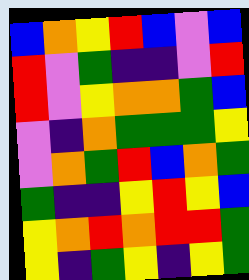[["blue", "orange", "yellow", "red", "blue", "violet", "blue"], ["red", "violet", "green", "indigo", "indigo", "violet", "red"], ["red", "violet", "yellow", "orange", "orange", "green", "blue"], ["violet", "indigo", "orange", "green", "green", "green", "yellow"], ["violet", "orange", "green", "red", "blue", "orange", "green"], ["green", "indigo", "indigo", "yellow", "red", "yellow", "blue"], ["yellow", "orange", "red", "orange", "red", "red", "green"], ["yellow", "indigo", "green", "yellow", "indigo", "yellow", "green"]]